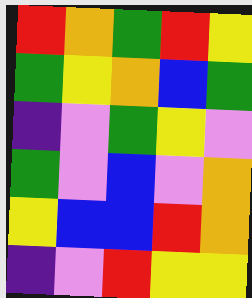[["red", "orange", "green", "red", "yellow"], ["green", "yellow", "orange", "blue", "green"], ["indigo", "violet", "green", "yellow", "violet"], ["green", "violet", "blue", "violet", "orange"], ["yellow", "blue", "blue", "red", "orange"], ["indigo", "violet", "red", "yellow", "yellow"]]